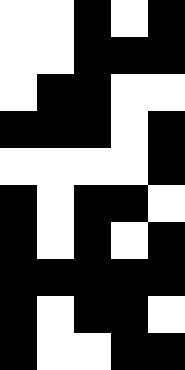[["white", "white", "black", "white", "black"], ["white", "white", "black", "black", "black"], ["white", "black", "black", "white", "white"], ["black", "black", "black", "white", "black"], ["white", "white", "white", "white", "black"], ["black", "white", "black", "black", "white"], ["black", "white", "black", "white", "black"], ["black", "black", "black", "black", "black"], ["black", "white", "black", "black", "white"], ["black", "white", "white", "black", "black"]]